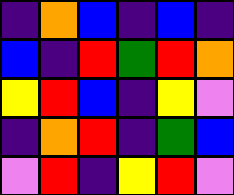[["indigo", "orange", "blue", "indigo", "blue", "indigo"], ["blue", "indigo", "red", "green", "red", "orange"], ["yellow", "red", "blue", "indigo", "yellow", "violet"], ["indigo", "orange", "red", "indigo", "green", "blue"], ["violet", "red", "indigo", "yellow", "red", "violet"]]